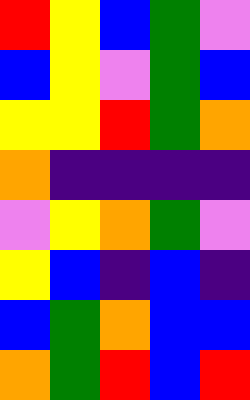[["red", "yellow", "blue", "green", "violet"], ["blue", "yellow", "violet", "green", "blue"], ["yellow", "yellow", "red", "green", "orange"], ["orange", "indigo", "indigo", "indigo", "indigo"], ["violet", "yellow", "orange", "green", "violet"], ["yellow", "blue", "indigo", "blue", "indigo"], ["blue", "green", "orange", "blue", "blue"], ["orange", "green", "red", "blue", "red"]]